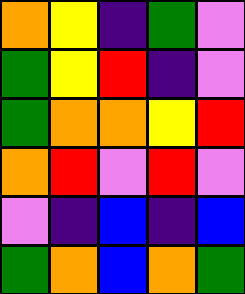[["orange", "yellow", "indigo", "green", "violet"], ["green", "yellow", "red", "indigo", "violet"], ["green", "orange", "orange", "yellow", "red"], ["orange", "red", "violet", "red", "violet"], ["violet", "indigo", "blue", "indigo", "blue"], ["green", "orange", "blue", "orange", "green"]]